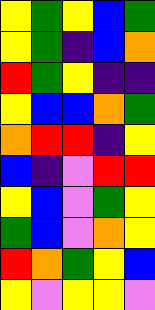[["yellow", "green", "yellow", "blue", "green"], ["yellow", "green", "indigo", "blue", "orange"], ["red", "green", "yellow", "indigo", "indigo"], ["yellow", "blue", "blue", "orange", "green"], ["orange", "red", "red", "indigo", "yellow"], ["blue", "indigo", "violet", "red", "red"], ["yellow", "blue", "violet", "green", "yellow"], ["green", "blue", "violet", "orange", "yellow"], ["red", "orange", "green", "yellow", "blue"], ["yellow", "violet", "yellow", "yellow", "violet"]]